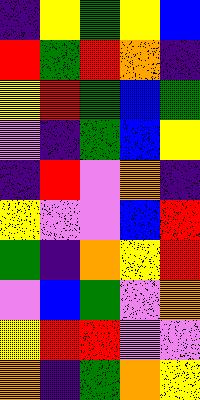[["indigo", "yellow", "green", "yellow", "blue"], ["red", "green", "red", "orange", "indigo"], ["yellow", "red", "green", "blue", "green"], ["violet", "indigo", "green", "blue", "yellow"], ["indigo", "red", "violet", "orange", "indigo"], ["yellow", "violet", "violet", "blue", "red"], ["green", "indigo", "orange", "yellow", "red"], ["violet", "blue", "green", "violet", "orange"], ["yellow", "red", "red", "violet", "violet"], ["orange", "indigo", "green", "orange", "yellow"]]